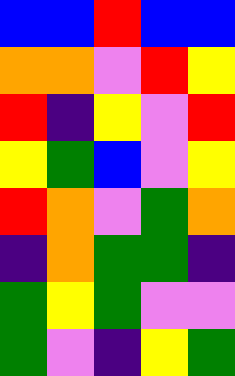[["blue", "blue", "red", "blue", "blue"], ["orange", "orange", "violet", "red", "yellow"], ["red", "indigo", "yellow", "violet", "red"], ["yellow", "green", "blue", "violet", "yellow"], ["red", "orange", "violet", "green", "orange"], ["indigo", "orange", "green", "green", "indigo"], ["green", "yellow", "green", "violet", "violet"], ["green", "violet", "indigo", "yellow", "green"]]